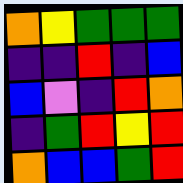[["orange", "yellow", "green", "green", "green"], ["indigo", "indigo", "red", "indigo", "blue"], ["blue", "violet", "indigo", "red", "orange"], ["indigo", "green", "red", "yellow", "red"], ["orange", "blue", "blue", "green", "red"]]